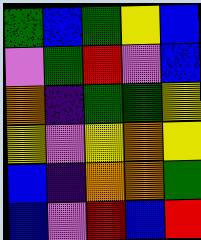[["green", "blue", "green", "yellow", "blue"], ["violet", "green", "red", "violet", "blue"], ["orange", "indigo", "green", "green", "yellow"], ["yellow", "violet", "yellow", "orange", "yellow"], ["blue", "indigo", "orange", "orange", "green"], ["blue", "violet", "red", "blue", "red"]]